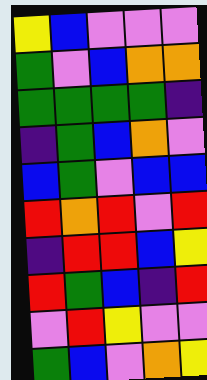[["yellow", "blue", "violet", "violet", "violet"], ["green", "violet", "blue", "orange", "orange"], ["green", "green", "green", "green", "indigo"], ["indigo", "green", "blue", "orange", "violet"], ["blue", "green", "violet", "blue", "blue"], ["red", "orange", "red", "violet", "red"], ["indigo", "red", "red", "blue", "yellow"], ["red", "green", "blue", "indigo", "red"], ["violet", "red", "yellow", "violet", "violet"], ["green", "blue", "violet", "orange", "yellow"]]